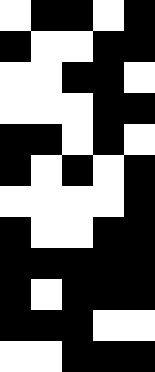[["white", "black", "black", "white", "black"], ["black", "white", "white", "black", "black"], ["white", "white", "black", "black", "white"], ["white", "white", "white", "black", "black"], ["black", "black", "white", "black", "white"], ["black", "white", "black", "white", "black"], ["white", "white", "white", "white", "black"], ["black", "white", "white", "black", "black"], ["black", "black", "black", "black", "black"], ["black", "white", "black", "black", "black"], ["black", "black", "black", "white", "white"], ["white", "white", "black", "black", "black"]]